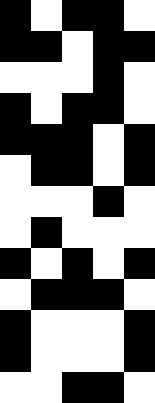[["black", "white", "black", "black", "white"], ["black", "black", "white", "black", "black"], ["white", "white", "white", "black", "white"], ["black", "white", "black", "black", "white"], ["black", "black", "black", "white", "black"], ["white", "black", "black", "white", "black"], ["white", "white", "white", "black", "white"], ["white", "black", "white", "white", "white"], ["black", "white", "black", "white", "black"], ["white", "black", "black", "black", "white"], ["black", "white", "white", "white", "black"], ["black", "white", "white", "white", "black"], ["white", "white", "black", "black", "white"]]